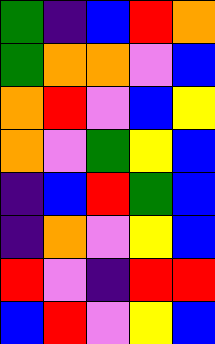[["green", "indigo", "blue", "red", "orange"], ["green", "orange", "orange", "violet", "blue"], ["orange", "red", "violet", "blue", "yellow"], ["orange", "violet", "green", "yellow", "blue"], ["indigo", "blue", "red", "green", "blue"], ["indigo", "orange", "violet", "yellow", "blue"], ["red", "violet", "indigo", "red", "red"], ["blue", "red", "violet", "yellow", "blue"]]